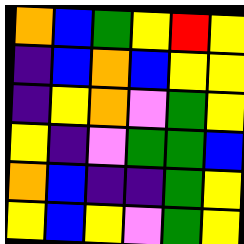[["orange", "blue", "green", "yellow", "red", "yellow"], ["indigo", "blue", "orange", "blue", "yellow", "yellow"], ["indigo", "yellow", "orange", "violet", "green", "yellow"], ["yellow", "indigo", "violet", "green", "green", "blue"], ["orange", "blue", "indigo", "indigo", "green", "yellow"], ["yellow", "blue", "yellow", "violet", "green", "yellow"]]